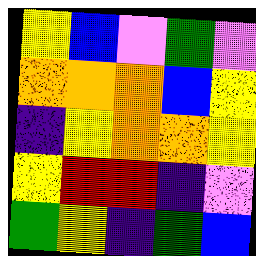[["yellow", "blue", "violet", "green", "violet"], ["orange", "orange", "orange", "blue", "yellow"], ["indigo", "yellow", "orange", "orange", "yellow"], ["yellow", "red", "red", "indigo", "violet"], ["green", "yellow", "indigo", "green", "blue"]]